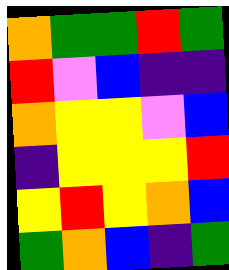[["orange", "green", "green", "red", "green"], ["red", "violet", "blue", "indigo", "indigo"], ["orange", "yellow", "yellow", "violet", "blue"], ["indigo", "yellow", "yellow", "yellow", "red"], ["yellow", "red", "yellow", "orange", "blue"], ["green", "orange", "blue", "indigo", "green"]]